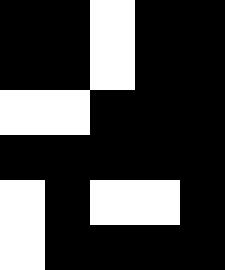[["black", "black", "white", "black", "black"], ["black", "black", "white", "black", "black"], ["white", "white", "black", "black", "black"], ["black", "black", "black", "black", "black"], ["white", "black", "white", "white", "black"], ["white", "black", "black", "black", "black"]]